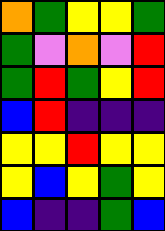[["orange", "green", "yellow", "yellow", "green"], ["green", "violet", "orange", "violet", "red"], ["green", "red", "green", "yellow", "red"], ["blue", "red", "indigo", "indigo", "indigo"], ["yellow", "yellow", "red", "yellow", "yellow"], ["yellow", "blue", "yellow", "green", "yellow"], ["blue", "indigo", "indigo", "green", "blue"]]